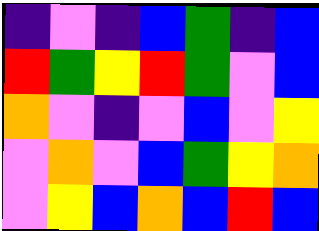[["indigo", "violet", "indigo", "blue", "green", "indigo", "blue"], ["red", "green", "yellow", "red", "green", "violet", "blue"], ["orange", "violet", "indigo", "violet", "blue", "violet", "yellow"], ["violet", "orange", "violet", "blue", "green", "yellow", "orange"], ["violet", "yellow", "blue", "orange", "blue", "red", "blue"]]